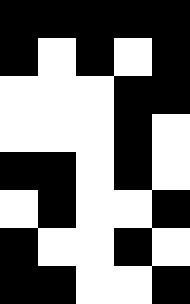[["black", "black", "black", "black", "black"], ["black", "white", "black", "white", "black"], ["white", "white", "white", "black", "black"], ["white", "white", "white", "black", "white"], ["black", "black", "white", "black", "white"], ["white", "black", "white", "white", "black"], ["black", "white", "white", "black", "white"], ["black", "black", "white", "white", "black"]]